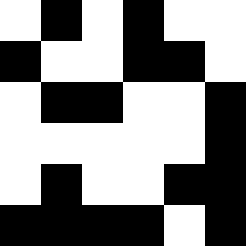[["white", "black", "white", "black", "white", "white"], ["black", "white", "white", "black", "black", "white"], ["white", "black", "black", "white", "white", "black"], ["white", "white", "white", "white", "white", "black"], ["white", "black", "white", "white", "black", "black"], ["black", "black", "black", "black", "white", "black"]]